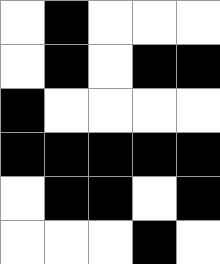[["white", "black", "white", "white", "white"], ["white", "black", "white", "black", "black"], ["black", "white", "white", "white", "white"], ["black", "black", "black", "black", "black"], ["white", "black", "black", "white", "black"], ["white", "white", "white", "black", "white"]]